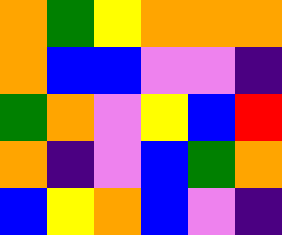[["orange", "green", "yellow", "orange", "orange", "orange"], ["orange", "blue", "blue", "violet", "violet", "indigo"], ["green", "orange", "violet", "yellow", "blue", "red"], ["orange", "indigo", "violet", "blue", "green", "orange"], ["blue", "yellow", "orange", "blue", "violet", "indigo"]]